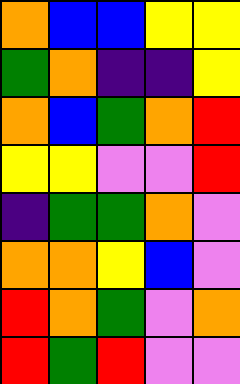[["orange", "blue", "blue", "yellow", "yellow"], ["green", "orange", "indigo", "indigo", "yellow"], ["orange", "blue", "green", "orange", "red"], ["yellow", "yellow", "violet", "violet", "red"], ["indigo", "green", "green", "orange", "violet"], ["orange", "orange", "yellow", "blue", "violet"], ["red", "orange", "green", "violet", "orange"], ["red", "green", "red", "violet", "violet"]]